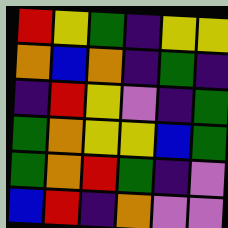[["red", "yellow", "green", "indigo", "yellow", "yellow"], ["orange", "blue", "orange", "indigo", "green", "indigo"], ["indigo", "red", "yellow", "violet", "indigo", "green"], ["green", "orange", "yellow", "yellow", "blue", "green"], ["green", "orange", "red", "green", "indigo", "violet"], ["blue", "red", "indigo", "orange", "violet", "violet"]]